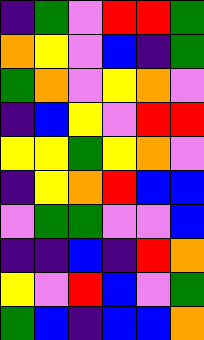[["indigo", "green", "violet", "red", "red", "green"], ["orange", "yellow", "violet", "blue", "indigo", "green"], ["green", "orange", "violet", "yellow", "orange", "violet"], ["indigo", "blue", "yellow", "violet", "red", "red"], ["yellow", "yellow", "green", "yellow", "orange", "violet"], ["indigo", "yellow", "orange", "red", "blue", "blue"], ["violet", "green", "green", "violet", "violet", "blue"], ["indigo", "indigo", "blue", "indigo", "red", "orange"], ["yellow", "violet", "red", "blue", "violet", "green"], ["green", "blue", "indigo", "blue", "blue", "orange"]]